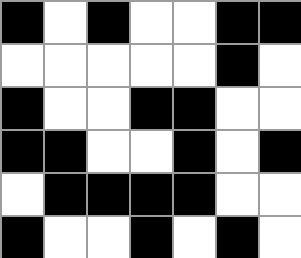[["black", "white", "black", "white", "white", "black", "black"], ["white", "white", "white", "white", "white", "black", "white"], ["black", "white", "white", "black", "black", "white", "white"], ["black", "black", "white", "white", "black", "white", "black"], ["white", "black", "black", "black", "black", "white", "white"], ["black", "white", "white", "black", "white", "black", "white"]]